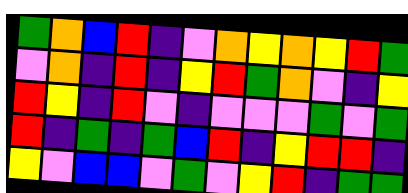[["green", "orange", "blue", "red", "indigo", "violet", "orange", "yellow", "orange", "yellow", "red", "green"], ["violet", "orange", "indigo", "red", "indigo", "yellow", "red", "green", "orange", "violet", "indigo", "yellow"], ["red", "yellow", "indigo", "red", "violet", "indigo", "violet", "violet", "violet", "green", "violet", "green"], ["red", "indigo", "green", "indigo", "green", "blue", "red", "indigo", "yellow", "red", "red", "indigo"], ["yellow", "violet", "blue", "blue", "violet", "green", "violet", "yellow", "red", "indigo", "green", "green"]]